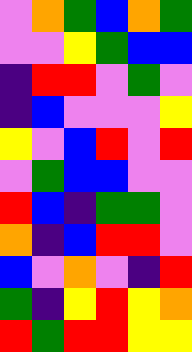[["violet", "orange", "green", "blue", "orange", "green"], ["violet", "violet", "yellow", "green", "blue", "blue"], ["indigo", "red", "red", "violet", "green", "violet"], ["indigo", "blue", "violet", "violet", "violet", "yellow"], ["yellow", "violet", "blue", "red", "violet", "red"], ["violet", "green", "blue", "blue", "violet", "violet"], ["red", "blue", "indigo", "green", "green", "violet"], ["orange", "indigo", "blue", "red", "red", "violet"], ["blue", "violet", "orange", "violet", "indigo", "red"], ["green", "indigo", "yellow", "red", "yellow", "orange"], ["red", "green", "red", "red", "yellow", "yellow"]]